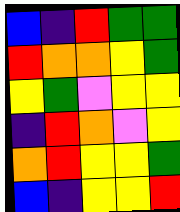[["blue", "indigo", "red", "green", "green"], ["red", "orange", "orange", "yellow", "green"], ["yellow", "green", "violet", "yellow", "yellow"], ["indigo", "red", "orange", "violet", "yellow"], ["orange", "red", "yellow", "yellow", "green"], ["blue", "indigo", "yellow", "yellow", "red"]]